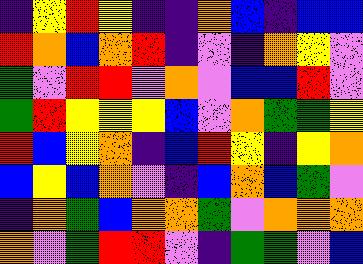[["indigo", "yellow", "red", "yellow", "indigo", "indigo", "orange", "blue", "indigo", "blue", "blue"], ["red", "orange", "blue", "orange", "red", "indigo", "violet", "indigo", "orange", "yellow", "violet"], ["green", "violet", "red", "red", "violet", "orange", "violet", "blue", "blue", "red", "violet"], ["green", "red", "yellow", "yellow", "yellow", "blue", "violet", "orange", "green", "green", "yellow"], ["red", "blue", "yellow", "orange", "indigo", "blue", "red", "yellow", "indigo", "yellow", "orange"], ["blue", "yellow", "blue", "orange", "violet", "indigo", "blue", "orange", "blue", "green", "violet"], ["indigo", "orange", "green", "blue", "orange", "orange", "green", "violet", "orange", "orange", "orange"], ["orange", "violet", "green", "red", "red", "violet", "indigo", "green", "green", "violet", "blue"]]